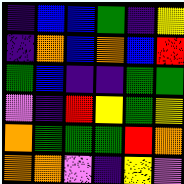[["indigo", "blue", "blue", "green", "indigo", "yellow"], ["indigo", "orange", "blue", "orange", "blue", "red"], ["green", "blue", "indigo", "indigo", "green", "green"], ["violet", "indigo", "red", "yellow", "green", "yellow"], ["orange", "green", "green", "green", "red", "orange"], ["orange", "orange", "violet", "indigo", "yellow", "violet"]]